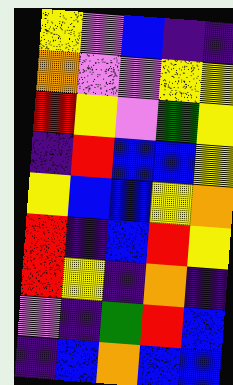[["yellow", "violet", "blue", "indigo", "indigo"], ["orange", "violet", "violet", "yellow", "yellow"], ["red", "yellow", "violet", "green", "yellow"], ["indigo", "red", "blue", "blue", "yellow"], ["yellow", "blue", "blue", "yellow", "orange"], ["red", "indigo", "blue", "red", "yellow"], ["red", "yellow", "indigo", "orange", "indigo"], ["violet", "indigo", "green", "red", "blue"], ["indigo", "blue", "orange", "blue", "blue"]]